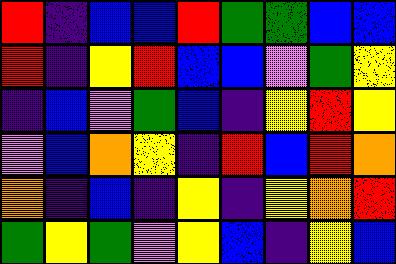[["red", "indigo", "blue", "blue", "red", "green", "green", "blue", "blue"], ["red", "indigo", "yellow", "red", "blue", "blue", "violet", "green", "yellow"], ["indigo", "blue", "violet", "green", "blue", "indigo", "yellow", "red", "yellow"], ["violet", "blue", "orange", "yellow", "indigo", "red", "blue", "red", "orange"], ["orange", "indigo", "blue", "indigo", "yellow", "indigo", "yellow", "orange", "red"], ["green", "yellow", "green", "violet", "yellow", "blue", "indigo", "yellow", "blue"]]